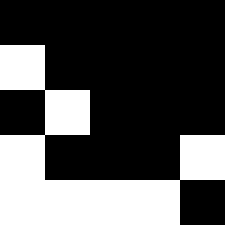[["black", "black", "black", "black", "black"], ["white", "black", "black", "black", "black"], ["black", "white", "black", "black", "black"], ["white", "black", "black", "black", "white"], ["white", "white", "white", "white", "black"]]